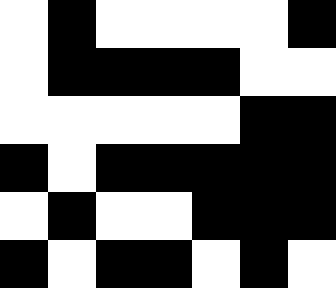[["white", "black", "white", "white", "white", "white", "black"], ["white", "black", "black", "black", "black", "white", "white"], ["white", "white", "white", "white", "white", "black", "black"], ["black", "white", "black", "black", "black", "black", "black"], ["white", "black", "white", "white", "black", "black", "black"], ["black", "white", "black", "black", "white", "black", "white"]]